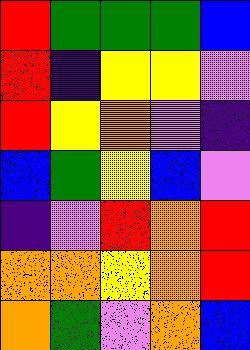[["red", "green", "green", "green", "blue"], ["red", "indigo", "yellow", "yellow", "violet"], ["red", "yellow", "orange", "violet", "indigo"], ["blue", "green", "yellow", "blue", "violet"], ["indigo", "violet", "red", "orange", "red"], ["orange", "orange", "yellow", "orange", "red"], ["orange", "green", "violet", "orange", "blue"]]